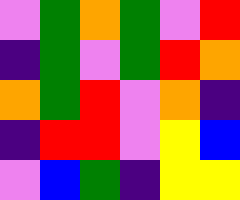[["violet", "green", "orange", "green", "violet", "red"], ["indigo", "green", "violet", "green", "red", "orange"], ["orange", "green", "red", "violet", "orange", "indigo"], ["indigo", "red", "red", "violet", "yellow", "blue"], ["violet", "blue", "green", "indigo", "yellow", "yellow"]]